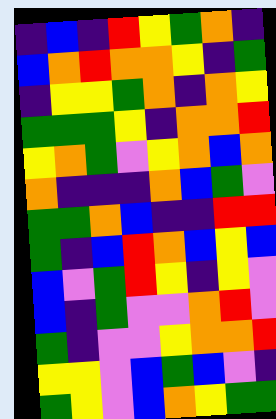[["indigo", "blue", "indigo", "red", "yellow", "green", "orange", "indigo"], ["blue", "orange", "red", "orange", "orange", "yellow", "indigo", "green"], ["indigo", "yellow", "yellow", "green", "orange", "indigo", "orange", "yellow"], ["green", "green", "green", "yellow", "indigo", "orange", "orange", "red"], ["yellow", "orange", "green", "violet", "yellow", "orange", "blue", "orange"], ["orange", "indigo", "indigo", "indigo", "orange", "blue", "green", "violet"], ["green", "green", "orange", "blue", "indigo", "indigo", "red", "red"], ["green", "indigo", "blue", "red", "orange", "blue", "yellow", "blue"], ["blue", "violet", "green", "red", "yellow", "indigo", "yellow", "violet"], ["blue", "indigo", "green", "violet", "violet", "orange", "red", "violet"], ["green", "indigo", "violet", "violet", "yellow", "orange", "orange", "red"], ["yellow", "yellow", "violet", "blue", "green", "blue", "violet", "indigo"], ["green", "yellow", "violet", "blue", "orange", "yellow", "green", "green"]]